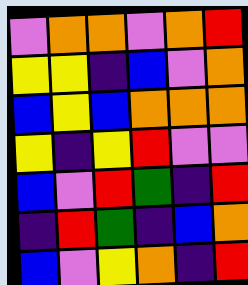[["violet", "orange", "orange", "violet", "orange", "red"], ["yellow", "yellow", "indigo", "blue", "violet", "orange"], ["blue", "yellow", "blue", "orange", "orange", "orange"], ["yellow", "indigo", "yellow", "red", "violet", "violet"], ["blue", "violet", "red", "green", "indigo", "red"], ["indigo", "red", "green", "indigo", "blue", "orange"], ["blue", "violet", "yellow", "orange", "indigo", "red"]]